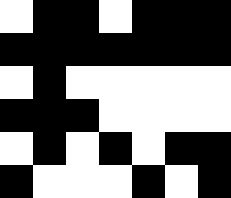[["white", "black", "black", "white", "black", "black", "black"], ["black", "black", "black", "black", "black", "black", "black"], ["white", "black", "white", "white", "white", "white", "white"], ["black", "black", "black", "white", "white", "white", "white"], ["white", "black", "white", "black", "white", "black", "black"], ["black", "white", "white", "white", "black", "white", "black"]]